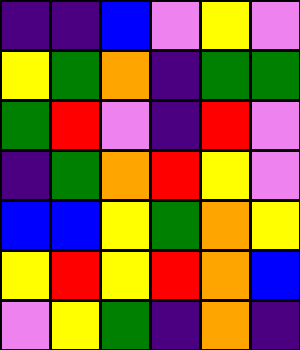[["indigo", "indigo", "blue", "violet", "yellow", "violet"], ["yellow", "green", "orange", "indigo", "green", "green"], ["green", "red", "violet", "indigo", "red", "violet"], ["indigo", "green", "orange", "red", "yellow", "violet"], ["blue", "blue", "yellow", "green", "orange", "yellow"], ["yellow", "red", "yellow", "red", "orange", "blue"], ["violet", "yellow", "green", "indigo", "orange", "indigo"]]